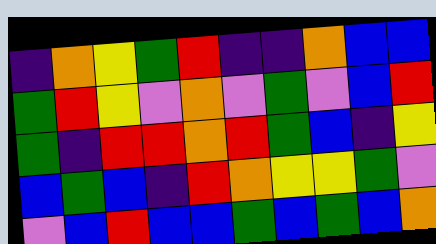[["indigo", "orange", "yellow", "green", "red", "indigo", "indigo", "orange", "blue", "blue"], ["green", "red", "yellow", "violet", "orange", "violet", "green", "violet", "blue", "red"], ["green", "indigo", "red", "red", "orange", "red", "green", "blue", "indigo", "yellow"], ["blue", "green", "blue", "indigo", "red", "orange", "yellow", "yellow", "green", "violet"], ["violet", "blue", "red", "blue", "blue", "green", "blue", "green", "blue", "orange"]]